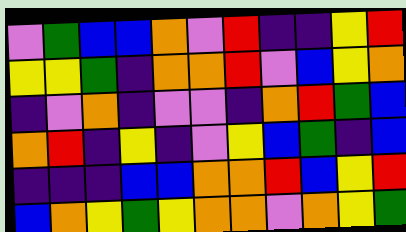[["violet", "green", "blue", "blue", "orange", "violet", "red", "indigo", "indigo", "yellow", "red"], ["yellow", "yellow", "green", "indigo", "orange", "orange", "red", "violet", "blue", "yellow", "orange"], ["indigo", "violet", "orange", "indigo", "violet", "violet", "indigo", "orange", "red", "green", "blue"], ["orange", "red", "indigo", "yellow", "indigo", "violet", "yellow", "blue", "green", "indigo", "blue"], ["indigo", "indigo", "indigo", "blue", "blue", "orange", "orange", "red", "blue", "yellow", "red"], ["blue", "orange", "yellow", "green", "yellow", "orange", "orange", "violet", "orange", "yellow", "green"]]